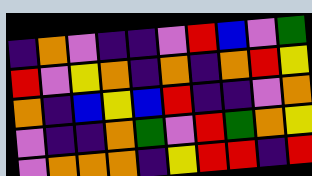[["indigo", "orange", "violet", "indigo", "indigo", "violet", "red", "blue", "violet", "green"], ["red", "violet", "yellow", "orange", "indigo", "orange", "indigo", "orange", "red", "yellow"], ["orange", "indigo", "blue", "yellow", "blue", "red", "indigo", "indigo", "violet", "orange"], ["violet", "indigo", "indigo", "orange", "green", "violet", "red", "green", "orange", "yellow"], ["violet", "orange", "orange", "orange", "indigo", "yellow", "red", "red", "indigo", "red"]]